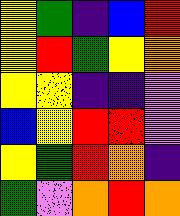[["yellow", "green", "indigo", "blue", "red"], ["yellow", "red", "green", "yellow", "orange"], ["yellow", "yellow", "indigo", "indigo", "violet"], ["blue", "yellow", "red", "red", "violet"], ["yellow", "green", "red", "orange", "indigo"], ["green", "violet", "orange", "red", "orange"]]